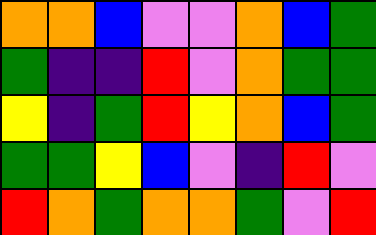[["orange", "orange", "blue", "violet", "violet", "orange", "blue", "green"], ["green", "indigo", "indigo", "red", "violet", "orange", "green", "green"], ["yellow", "indigo", "green", "red", "yellow", "orange", "blue", "green"], ["green", "green", "yellow", "blue", "violet", "indigo", "red", "violet"], ["red", "orange", "green", "orange", "orange", "green", "violet", "red"]]